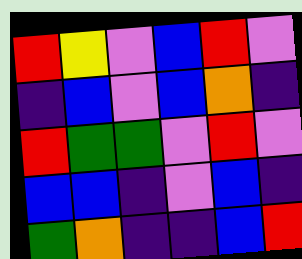[["red", "yellow", "violet", "blue", "red", "violet"], ["indigo", "blue", "violet", "blue", "orange", "indigo"], ["red", "green", "green", "violet", "red", "violet"], ["blue", "blue", "indigo", "violet", "blue", "indigo"], ["green", "orange", "indigo", "indigo", "blue", "red"]]